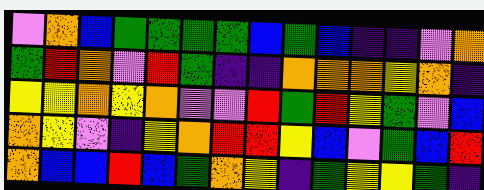[["violet", "orange", "blue", "green", "green", "green", "green", "blue", "green", "blue", "indigo", "indigo", "violet", "orange"], ["green", "red", "orange", "violet", "red", "green", "indigo", "indigo", "orange", "orange", "orange", "yellow", "orange", "indigo"], ["yellow", "yellow", "orange", "yellow", "orange", "violet", "violet", "red", "green", "red", "yellow", "green", "violet", "blue"], ["orange", "yellow", "violet", "indigo", "yellow", "orange", "red", "red", "yellow", "blue", "violet", "green", "blue", "red"], ["orange", "blue", "blue", "red", "blue", "green", "orange", "yellow", "indigo", "green", "yellow", "yellow", "green", "indigo"]]